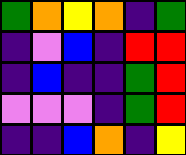[["green", "orange", "yellow", "orange", "indigo", "green"], ["indigo", "violet", "blue", "indigo", "red", "red"], ["indigo", "blue", "indigo", "indigo", "green", "red"], ["violet", "violet", "violet", "indigo", "green", "red"], ["indigo", "indigo", "blue", "orange", "indigo", "yellow"]]